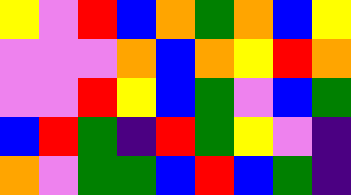[["yellow", "violet", "red", "blue", "orange", "green", "orange", "blue", "yellow"], ["violet", "violet", "violet", "orange", "blue", "orange", "yellow", "red", "orange"], ["violet", "violet", "red", "yellow", "blue", "green", "violet", "blue", "green"], ["blue", "red", "green", "indigo", "red", "green", "yellow", "violet", "indigo"], ["orange", "violet", "green", "green", "blue", "red", "blue", "green", "indigo"]]